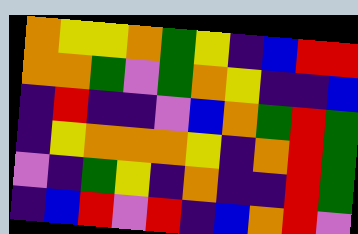[["orange", "yellow", "yellow", "orange", "green", "yellow", "indigo", "blue", "red", "red"], ["orange", "orange", "green", "violet", "green", "orange", "yellow", "indigo", "indigo", "blue"], ["indigo", "red", "indigo", "indigo", "violet", "blue", "orange", "green", "red", "green"], ["indigo", "yellow", "orange", "orange", "orange", "yellow", "indigo", "orange", "red", "green"], ["violet", "indigo", "green", "yellow", "indigo", "orange", "indigo", "indigo", "red", "green"], ["indigo", "blue", "red", "violet", "red", "indigo", "blue", "orange", "red", "violet"]]